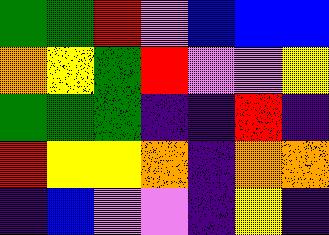[["green", "green", "red", "violet", "blue", "blue", "blue"], ["orange", "yellow", "green", "red", "violet", "violet", "yellow"], ["green", "green", "green", "indigo", "indigo", "red", "indigo"], ["red", "yellow", "yellow", "orange", "indigo", "orange", "orange"], ["indigo", "blue", "violet", "violet", "indigo", "yellow", "indigo"]]